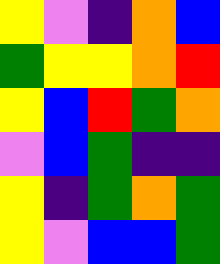[["yellow", "violet", "indigo", "orange", "blue"], ["green", "yellow", "yellow", "orange", "red"], ["yellow", "blue", "red", "green", "orange"], ["violet", "blue", "green", "indigo", "indigo"], ["yellow", "indigo", "green", "orange", "green"], ["yellow", "violet", "blue", "blue", "green"]]